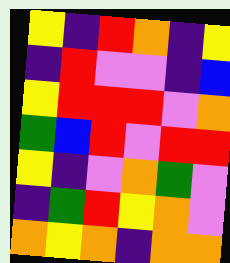[["yellow", "indigo", "red", "orange", "indigo", "yellow"], ["indigo", "red", "violet", "violet", "indigo", "blue"], ["yellow", "red", "red", "red", "violet", "orange"], ["green", "blue", "red", "violet", "red", "red"], ["yellow", "indigo", "violet", "orange", "green", "violet"], ["indigo", "green", "red", "yellow", "orange", "violet"], ["orange", "yellow", "orange", "indigo", "orange", "orange"]]